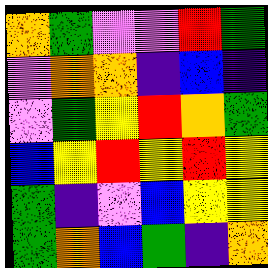[["orange", "green", "violet", "violet", "red", "green"], ["violet", "orange", "orange", "indigo", "blue", "indigo"], ["violet", "green", "yellow", "red", "orange", "green"], ["blue", "yellow", "red", "yellow", "red", "yellow"], ["green", "indigo", "violet", "blue", "yellow", "yellow"], ["green", "orange", "blue", "green", "indigo", "orange"]]